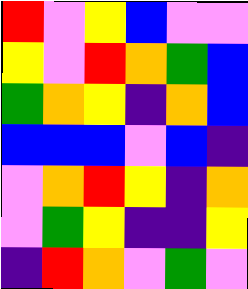[["red", "violet", "yellow", "blue", "violet", "violet"], ["yellow", "violet", "red", "orange", "green", "blue"], ["green", "orange", "yellow", "indigo", "orange", "blue"], ["blue", "blue", "blue", "violet", "blue", "indigo"], ["violet", "orange", "red", "yellow", "indigo", "orange"], ["violet", "green", "yellow", "indigo", "indigo", "yellow"], ["indigo", "red", "orange", "violet", "green", "violet"]]